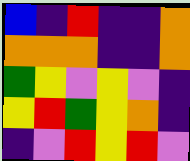[["blue", "indigo", "red", "indigo", "indigo", "orange"], ["orange", "orange", "orange", "indigo", "indigo", "orange"], ["green", "yellow", "violet", "yellow", "violet", "indigo"], ["yellow", "red", "green", "yellow", "orange", "indigo"], ["indigo", "violet", "red", "yellow", "red", "violet"]]